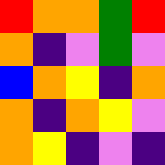[["red", "orange", "orange", "green", "red"], ["orange", "indigo", "violet", "green", "violet"], ["blue", "orange", "yellow", "indigo", "orange"], ["orange", "indigo", "orange", "yellow", "violet"], ["orange", "yellow", "indigo", "violet", "indigo"]]